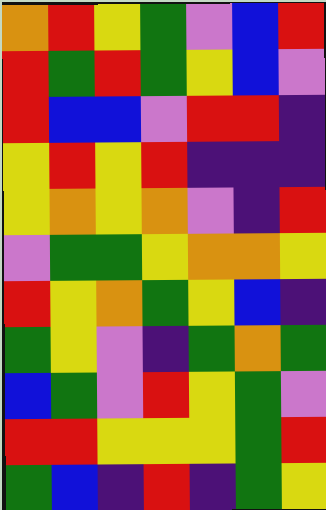[["orange", "red", "yellow", "green", "violet", "blue", "red"], ["red", "green", "red", "green", "yellow", "blue", "violet"], ["red", "blue", "blue", "violet", "red", "red", "indigo"], ["yellow", "red", "yellow", "red", "indigo", "indigo", "indigo"], ["yellow", "orange", "yellow", "orange", "violet", "indigo", "red"], ["violet", "green", "green", "yellow", "orange", "orange", "yellow"], ["red", "yellow", "orange", "green", "yellow", "blue", "indigo"], ["green", "yellow", "violet", "indigo", "green", "orange", "green"], ["blue", "green", "violet", "red", "yellow", "green", "violet"], ["red", "red", "yellow", "yellow", "yellow", "green", "red"], ["green", "blue", "indigo", "red", "indigo", "green", "yellow"]]